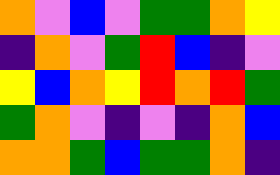[["orange", "violet", "blue", "violet", "green", "green", "orange", "yellow"], ["indigo", "orange", "violet", "green", "red", "blue", "indigo", "violet"], ["yellow", "blue", "orange", "yellow", "red", "orange", "red", "green"], ["green", "orange", "violet", "indigo", "violet", "indigo", "orange", "blue"], ["orange", "orange", "green", "blue", "green", "green", "orange", "indigo"]]